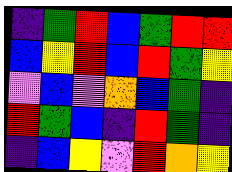[["indigo", "green", "red", "blue", "green", "red", "red"], ["blue", "yellow", "red", "blue", "red", "green", "yellow"], ["violet", "blue", "violet", "orange", "blue", "green", "indigo"], ["red", "green", "blue", "indigo", "red", "green", "indigo"], ["indigo", "blue", "yellow", "violet", "red", "orange", "yellow"]]